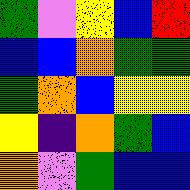[["green", "violet", "yellow", "blue", "red"], ["blue", "blue", "orange", "green", "green"], ["green", "orange", "blue", "yellow", "yellow"], ["yellow", "indigo", "orange", "green", "blue"], ["orange", "violet", "green", "blue", "blue"]]